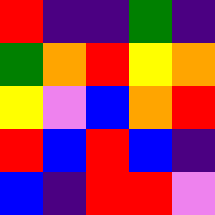[["red", "indigo", "indigo", "green", "indigo"], ["green", "orange", "red", "yellow", "orange"], ["yellow", "violet", "blue", "orange", "red"], ["red", "blue", "red", "blue", "indigo"], ["blue", "indigo", "red", "red", "violet"]]